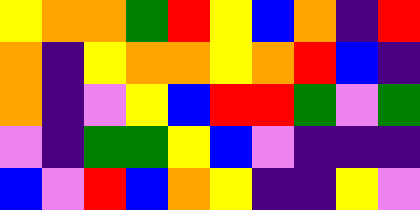[["yellow", "orange", "orange", "green", "red", "yellow", "blue", "orange", "indigo", "red"], ["orange", "indigo", "yellow", "orange", "orange", "yellow", "orange", "red", "blue", "indigo"], ["orange", "indigo", "violet", "yellow", "blue", "red", "red", "green", "violet", "green"], ["violet", "indigo", "green", "green", "yellow", "blue", "violet", "indigo", "indigo", "indigo"], ["blue", "violet", "red", "blue", "orange", "yellow", "indigo", "indigo", "yellow", "violet"]]